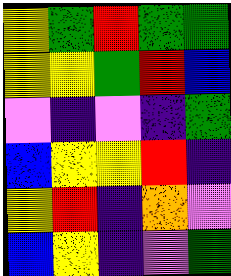[["yellow", "green", "red", "green", "green"], ["yellow", "yellow", "green", "red", "blue"], ["violet", "indigo", "violet", "indigo", "green"], ["blue", "yellow", "yellow", "red", "indigo"], ["yellow", "red", "indigo", "orange", "violet"], ["blue", "yellow", "indigo", "violet", "green"]]